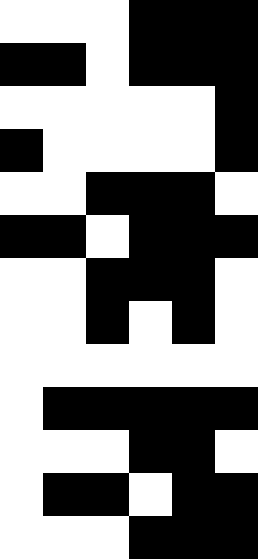[["white", "white", "white", "black", "black", "black"], ["black", "black", "white", "black", "black", "black"], ["white", "white", "white", "white", "white", "black"], ["black", "white", "white", "white", "white", "black"], ["white", "white", "black", "black", "black", "white"], ["black", "black", "white", "black", "black", "black"], ["white", "white", "black", "black", "black", "white"], ["white", "white", "black", "white", "black", "white"], ["white", "white", "white", "white", "white", "white"], ["white", "black", "black", "black", "black", "black"], ["white", "white", "white", "black", "black", "white"], ["white", "black", "black", "white", "black", "black"], ["white", "white", "white", "black", "black", "black"]]